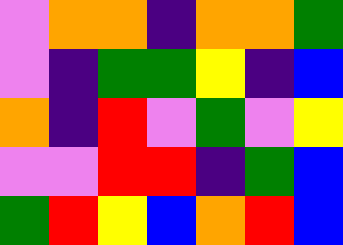[["violet", "orange", "orange", "indigo", "orange", "orange", "green"], ["violet", "indigo", "green", "green", "yellow", "indigo", "blue"], ["orange", "indigo", "red", "violet", "green", "violet", "yellow"], ["violet", "violet", "red", "red", "indigo", "green", "blue"], ["green", "red", "yellow", "blue", "orange", "red", "blue"]]